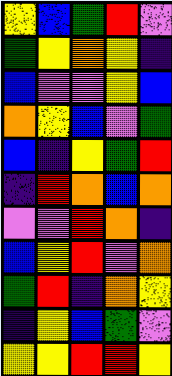[["yellow", "blue", "green", "red", "violet"], ["green", "yellow", "orange", "yellow", "indigo"], ["blue", "violet", "violet", "yellow", "blue"], ["orange", "yellow", "blue", "violet", "green"], ["blue", "indigo", "yellow", "green", "red"], ["indigo", "red", "orange", "blue", "orange"], ["violet", "violet", "red", "orange", "indigo"], ["blue", "yellow", "red", "violet", "orange"], ["green", "red", "indigo", "orange", "yellow"], ["indigo", "yellow", "blue", "green", "violet"], ["yellow", "yellow", "red", "red", "yellow"]]